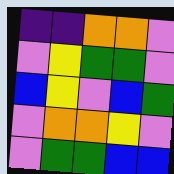[["indigo", "indigo", "orange", "orange", "violet"], ["violet", "yellow", "green", "green", "violet"], ["blue", "yellow", "violet", "blue", "green"], ["violet", "orange", "orange", "yellow", "violet"], ["violet", "green", "green", "blue", "blue"]]